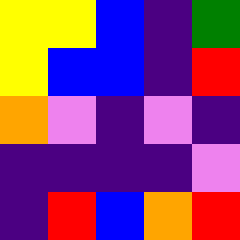[["yellow", "yellow", "blue", "indigo", "green"], ["yellow", "blue", "blue", "indigo", "red"], ["orange", "violet", "indigo", "violet", "indigo"], ["indigo", "indigo", "indigo", "indigo", "violet"], ["indigo", "red", "blue", "orange", "red"]]